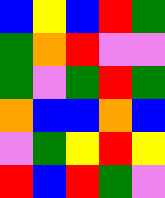[["blue", "yellow", "blue", "red", "green"], ["green", "orange", "red", "violet", "violet"], ["green", "violet", "green", "red", "green"], ["orange", "blue", "blue", "orange", "blue"], ["violet", "green", "yellow", "red", "yellow"], ["red", "blue", "red", "green", "violet"]]